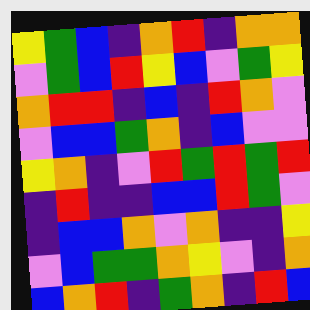[["yellow", "green", "blue", "indigo", "orange", "red", "indigo", "orange", "orange"], ["violet", "green", "blue", "red", "yellow", "blue", "violet", "green", "yellow"], ["orange", "red", "red", "indigo", "blue", "indigo", "red", "orange", "violet"], ["violet", "blue", "blue", "green", "orange", "indigo", "blue", "violet", "violet"], ["yellow", "orange", "indigo", "violet", "red", "green", "red", "green", "red"], ["indigo", "red", "indigo", "indigo", "blue", "blue", "red", "green", "violet"], ["indigo", "blue", "blue", "orange", "violet", "orange", "indigo", "indigo", "yellow"], ["violet", "blue", "green", "green", "orange", "yellow", "violet", "indigo", "orange"], ["blue", "orange", "red", "indigo", "green", "orange", "indigo", "red", "blue"]]